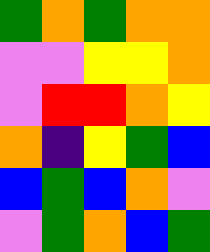[["green", "orange", "green", "orange", "orange"], ["violet", "violet", "yellow", "yellow", "orange"], ["violet", "red", "red", "orange", "yellow"], ["orange", "indigo", "yellow", "green", "blue"], ["blue", "green", "blue", "orange", "violet"], ["violet", "green", "orange", "blue", "green"]]